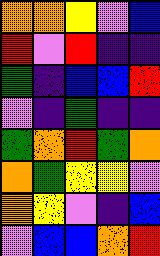[["orange", "orange", "yellow", "violet", "blue"], ["red", "violet", "red", "indigo", "indigo"], ["green", "indigo", "blue", "blue", "red"], ["violet", "indigo", "green", "indigo", "indigo"], ["green", "orange", "red", "green", "orange"], ["orange", "green", "yellow", "yellow", "violet"], ["orange", "yellow", "violet", "indigo", "blue"], ["violet", "blue", "blue", "orange", "red"]]